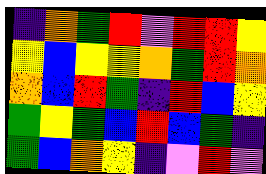[["indigo", "orange", "green", "red", "violet", "red", "red", "yellow"], ["yellow", "blue", "yellow", "yellow", "orange", "green", "red", "orange"], ["orange", "blue", "red", "green", "indigo", "red", "blue", "yellow"], ["green", "yellow", "green", "blue", "red", "blue", "green", "indigo"], ["green", "blue", "orange", "yellow", "indigo", "violet", "red", "violet"]]